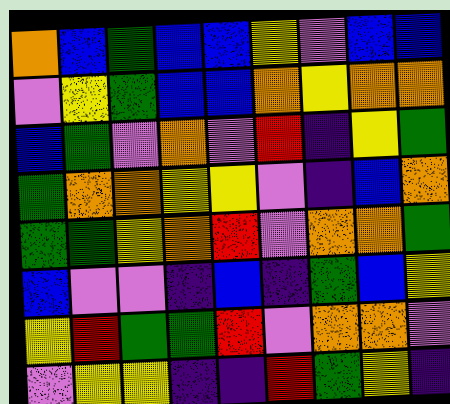[["orange", "blue", "green", "blue", "blue", "yellow", "violet", "blue", "blue"], ["violet", "yellow", "green", "blue", "blue", "orange", "yellow", "orange", "orange"], ["blue", "green", "violet", "orange", "violet", "red", "indigo", "yellow", "green"], ["green", "orange", "orange", "yellow", "yellow", "violet", "indigo", "blue", "orange"], ["green", "green", "yellow", "orange", "red", "violet", "orange", "orange", "green"], ["blue", "violet", "violet", "indigo", "blue", "indigo", "green", "blue", "yellow"], ["yellow", "red", "green", "green", "red", "violet", "orange", "orange", "violet"], ["violet", "yellow", "yellow", "indigo", "indigo", "red", "green", "yellow", "indigo"]]